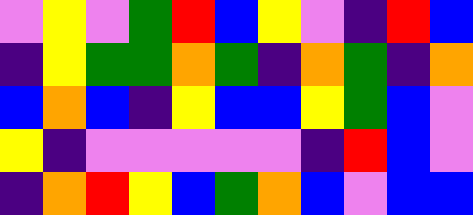[["violet", "yellow", "violet", "green", "red", "blue", "yellow", "violet", "indigo", "red", "blue"], ["indigo", "yellow", "green", "green", "orange", "green", "indigo", "orange", "green", "indigo", "orange"], ["blue", "orange", "blue", "indigo", "yellow", "blue", "blue", "yellow", "green", "blue", "violet"], ["yellow", "indigo", "violet", "violet", "violet", "violet", "violet", "indigo", "red", "blue", "violet"], ["indigo", "orange", "red", "yellow", "blue", "green", "orange", "blue", "violet", "blue", "blue"]]